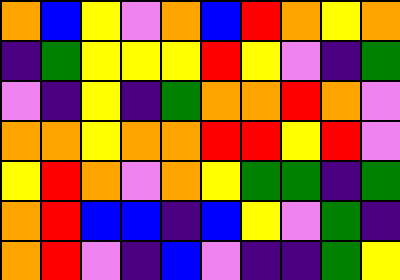[["orange", "blue", "yellow", "violet", "orange", "blue", "red", "orange", "yellow", "orange"], ["indigo", "green", "yellow", "yellow", "yellow", "red", "yellow", "violet", "indigo", "green"], ["violet", "indigo", "yellow", "indigo", "green", "orange", "orange", "red", "orange", "violet"], ["orange", "orange", "yellow", "orange", "orange", "red", "red", "yellow", "red", "violet"], ["yellow", "red", "orange", "violet", "orange", "yellow", "green", "green", "indigo", "green"], ["orange", "red", "blue", "blue", "indigo", "blue", "yellow", "violet", "green", "indigo"], ["orange", "red", "violet", "indigo", "blue", "violet", "indigo", "indigo", "green", "yellow"]]